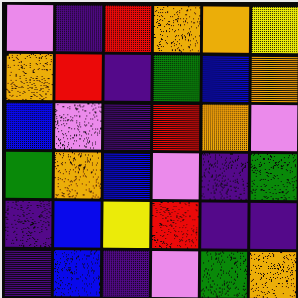[["violet", "indigo", "red", "orange", "orange", "yellow"], ["orange", "red", "indigo", "green", "blue", "orange"], ["blue", "violet", "indigo", "red", "orange", "violet"], ["green", "orange", "blue", "violet", "indigo", "green"], ["indigo", "blue", "yellow", "red", "indigo", "indigo"], ["indigo", "blue", "indigo", "violet", "green", "orange"]]